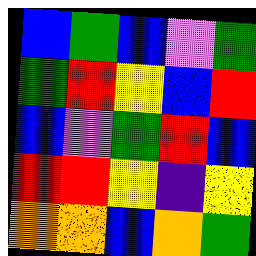[["blue", "green", "blue", "violet", "green"], ["green", "red", "yellow", "blue", "red"], ["blue", "violet", "green", "red", "blue"], ["red", "red", "yellow", "indigo", "yellow"], ["orange", "orange", "blue", "orange", "green"]]